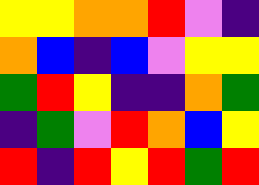[["yellow", "yellow", "orange", "orange", "red", "violet", "indigo"], ["orange", "blue", "indigo", "blue", "violet", "yellow", "yellow"], ["green", "red", "yellow", "indigo", "indigo", "orange", "green"], ["indigo", "green", "violet", "red", "orange", "blue", "yellow"], ["red", "indigo", "red", "yellow", "red", "green", "red"]]